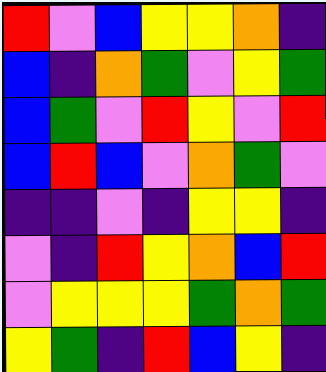[["red", "violet", "blue", "yellow", "yellow", "orange", "indigo"], ["blue", "indigo", "orange", "green", "violet", "yellow", "green"], ["blue", "green", "violet", "red", "yellow", "violet", "red"], ["blue", "red", "blue", "violet", "orange", "green", "violet"], ["indigo", "indigo", "violet", "indigo", "yellow", "yellow", "indigo"], ["violet", "indigo", "red", "yellow", "orange", "blue", "red"], ["violet", "yellow", "yellow", "yellow", "green", "orange", "green"], ["yellow", "green", "indigo", "red", "blue", "yellow", "indigo"]]